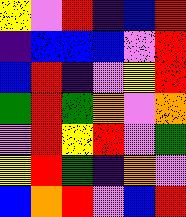[["yellow", "violet", "red", "indigo", "blue", "red"], ["indigo", "blue", "blue", "blue", "violet", "red"], ["blue", "red", "indigo", "violet", "yellow", "red"], ["green", "red", "green", "orange", "violet", "orange"], ["violet", "red", "yellow", "red", "violet", "green"], ["yellow", "red", "green", "indigo", "orange", "violet"], ["blue", "orange", "red", "violet", "blue", "red"]]